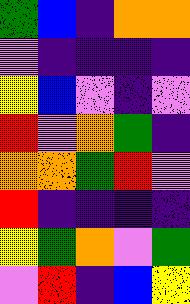[["green", "blue", "indigo", "orange", "orange"], ["violet", "indigo", "indigo", "indigo", "indigo"], ["yellow", "blue", "violet", "indigo", "violet"], ["red", "violet", "orange", "green", "indigo"], ["orange", "orange", "green", "red", "violet"], ["red", "indigo", "indigo", "indigo", "indigo"], ["yellow", "green", "orange", "violet", "green"], ["violet", "red", "indigo", "blue", "yellow"]]